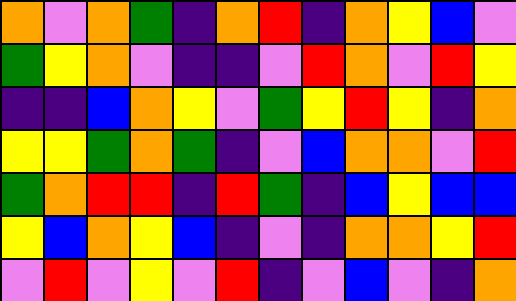[["orange", "violet", "orange", "green", "indigo", "orange", "red", "indigo", "orange", "yellow", "blue", "violet"], ["green", "yellow", "orange", "violet", "indigo", "indigo", "violet", "red", "orange", "violet", "red", "yellow"], ["indigo", "indigo", "blue", "orange", "yellow", "violet", "green", "yellow", "red", "yellow", "indigo", "orange"], ["yellow", "yellow", "green", "orange", "green", "indigo", "violet", "blue", "orange", "orange", "violet", "red"], ["green", "orange", "red", "red", "indigo", "red", "green", "indigo", "blue", "yellow", "blue", "blue"], ["yellow", "blue", "orange", "yellow", "blue", "indigo", "violet", "indigo", "orange", "orange", "yellow", "red"], ["violet", "red", "violet", "yellow", "violet", "red", "indigo", "violet", "blue", "violet", "indigo", "orange"]]